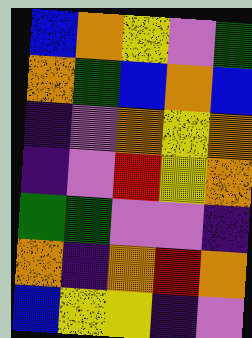[["blue", "orange", "yellow", "violet", "green"], ["orange", "green", "blue", "orange", "blue"], ["indigo", "violet", "orange", "yellow", "orange"], ["indigo", "violet", "red", "yellow", "orange"], ["green", "green", "violet", "violet", "indigo"], ["orange", "indigo", "orange", "red", "orange"], ["blue", "yellow", "yellow", "indigo", "violet"]]